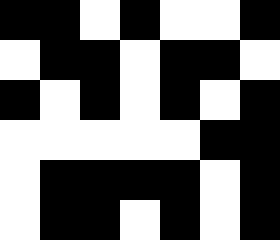[["black", "black", "white", "black", "white", "white", "black"], ["white", "black", "black", "white", "black", "black", "white"], ["black", "white", "black", "white", "black", "white", "black"], ["white", "white", "white", "white", "white", "black", "black"], ["white", "black", "black", "black", "black", "white", "black"], ["white", "black", "black", "white", "black", "white", "black"]]